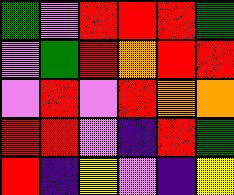[["green", "violet", "red", "red", "red", "green"], ["violet", "green", "red", "orange", "red", "red"], ["violet", "red", "violet", "red", "orange", "orange"], ["red", "red", "violet", "indigo", "red", "green"], ["red", "indigo", "yellow", "violet", "indigo", "yellow"]]